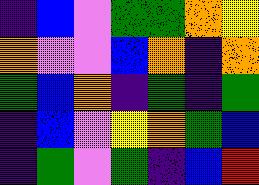[["indigo", "blue", "violet", "green", "green", "orange", "yellow"], ["orange", "violet", "violet", "blue", "orange", "indigo", "orange"], ["green", "blue", "orange", "indigo", "green", "indigo", "green"], ["indigo", "blue", "violet", "yellow", "orange", "green", "blue"], ["indigo", "green", "violet", "green", "indigo", "blue", "red"]]